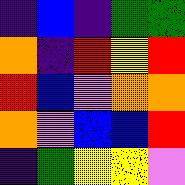[["indigo", "blue", "indigo", "green", "green"], ["orange", "indigo", "red", "yellow", "red"], ["red", "blue", "violet", "orange", "orange"], ["orange", "violet", "blue", "blue", "red"], ["indigo", "green", "yellow", "yellow", "violet"]]